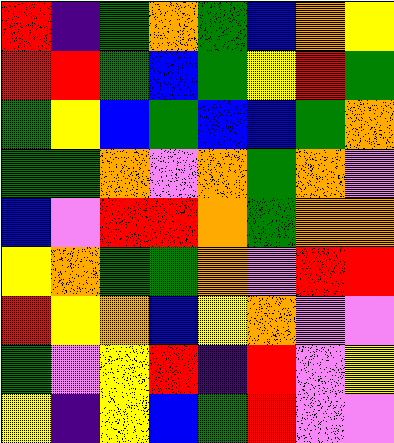[["red", "indigo", "green", "orange", "green", "blue", "orange", "yellow"], ["red", "red", "green", "blue", "green", "yellow", "red", "green"], ["green", "yellow", "blue", "green", "blue", "blue", "green", "orange"], ["green", "green", "orange", "violet", "orange", "green", "orange", "violet"], ["blue", "violet", "red", "red", "orange", "green", "orange", "orange"], ["yellow", "orange", "green", "green", "orange", "violet", "red", "red"], ["red", "yellow", "orange", "blue", "yellow", "orange", "violet", "violet"], ["green", "violet", "yellow", "red", "indigo", "red", "violet", "yellow"], ["yellow", "indigo", "yellow", "blue", "green", "red", "violet", "violet"]]